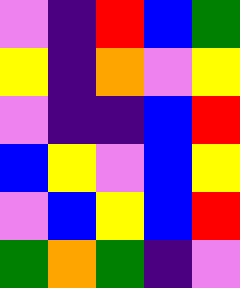[["violet", "indigo", "red", "blue", "green"], ["yellow", "indigo", "orange", "violet", "yellow"], ["violet", "indigo", "indigo", "blue", "red"], ["blue", "yellow", "violet", "blue", "yellow"], ["violet", "blue", "yellow", "blue", "red"], ["green", "orange", "green", "indigo", "violet"]]